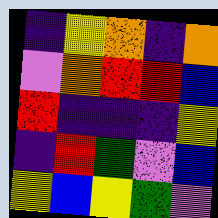[["indigo", "yellow", "orange", "indigo", "orange"], ["violet", "orange", "red", "red", "blue"], ["red", "indigo", "indigo", "indigo", "yellow"], ["indigo", "red", "green", "violet", "blue"], ["yellow", "blue", "yellow", "green", "violet"]]